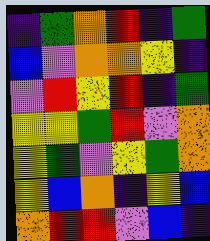[["indigo", "green", "orange", "red", "indigo", "green"], ["blue", "violet", "orange", "orange", "yellow", "indigo"], ["violet", "red", "yellow", "red", "indigo", "green"], ["yellow", "yellow", "green", "red", "violet", "orange"], ["yellow", "green", "violet", "yellow", "green", "orange"], ["yellow", "blue", "orange", "indigo", "yellow", "blue"], ["orange", "red", "red", "violet", "blue", "indigo"]]